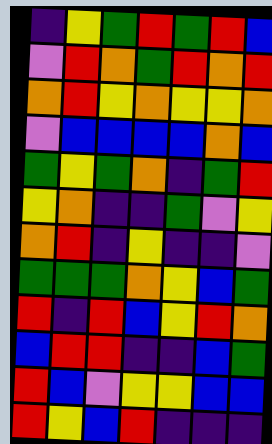[["indigo", "yellow", "green", "red", "green", "red", "blue"], ["violet", "red", "orange", "green", "red", "orange", "red"], ["orange", "red", "yellow", "orange", "yellow", "yellow", "orange"], ["violet", "blue", "blue", "blue", "blue", "orange", "blue"], ["green", "yellow", "green", "orange", "indigo", "green", "red"], ["yellow", "orange", "indigo", "indigo", "green", "violet", "yellow"], ["orange", "red", "indigo", "yellow", "indigo", "indigo", "violet"], ["green", "green", "green", "orange", "yellow", "blue", "green"], ["red", "indigo", "red", "blue", "yellow", "red", "orange"], ["blue", "red", "red", "indigo", "indigo", "blue", "green"], ["red", "blue", "violet", "yellow", "yellow", "blue", "blue"], ["red", "yellow", "blue", "red", "indigo", "indigo", "indigo"]]